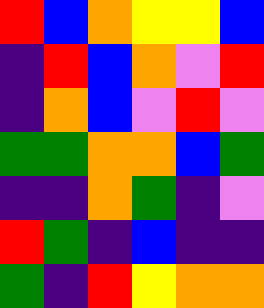[["red", "blue", "orange", "yellow", "yellow", "blue"], ["indigo", "red", "blue", "orange", "violet", "red"], ["indigo", "orange", "blue", "violet", "red", "violet"], ["green", "green", "orange", "orange", "blue", "green"], ["indigo", "indigo", "orange", "green", "indigo", "violet"], ["red", "green", "indigo", "blue", "indigo", "indigo"], ["green", "indigo", "red", "yellow", "orange", "orange"]]